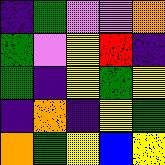[["indigo", "green", "violet", "violet", "orange"], ["green", "violet", "yellow", "red", "indigo"], ["green", "indigo", "yellow", "green", "yellow"], ["indigo", "orange", "indigo", "yellow", "green"], ["orange", "green", "yellow", "blue", "yellow"]]